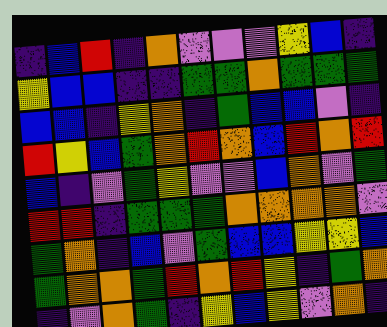[["indigo", "blue", "red", "indigo", "orange", "violet", "violet", "violet", "yellow", "blue", "indigo"], ["yellow", "blue", "blue", "indigo", "indigo", "green", "green", "orange", "green", "green", "green"], ["blue", "blue", "indigo", "yellow", "orange", "indigo", "green", "blue", "blue", "violet", "indigo"], ["red", "yellow", "blue", "green", "orange", "red", "orange", "blue", "red", "orange", "red"], ["blue", "indigo", "violet", "green", "yellow", "violet", "violet", "blue", "orange", "violet", "green"], ["red", "red", "indigo", "green", "green", "green", "orange", "orange", "orange", "orange", "violet"], ["green", "orange", "indigo", "blue", "violet", "green", "blue", "blue", "yellow", "yellow", "blue"], ["green", "orange", "orange", "green", "red", "orange", "red", "yellow", "indigo", "green", "orange"], ["indigo", "violet", "orange", "green", "indigo", "yellow", "blue", "yellow", "violet", "orange", "indigo"]]